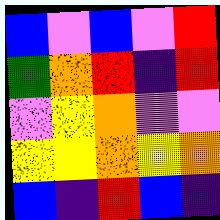[["blue", "violet", "blue", "violet", "red"], ["green", "orange", "red", "indigo", "red"], ["violet", "yellow", "orange", "violet", "violet"], ["yellow", "yellow", "orange", "yellow", "orange"], ["blue", "indigo", "red", "blue", "indigo"]]